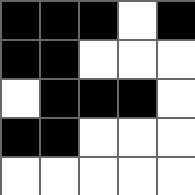[["black", "black", "black", "white", "black"], ["black", "black", "white", "white", "white"], ["white", "black", "black", "black", "white"], ["black", "black", "white", "white", "white"], ["white", "white", "white", "white", "white"]]